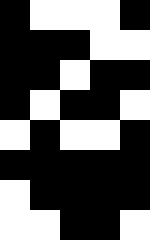[["black", "white", "white", "white", "black"], ["black", "black", "black", "white", "white"], ["black", "black", "white", "black", "black"], ["black", "white", "black", "black", "white"], ["white", "black", "white", "white", "black"], ["black", "black", "black", "black", "black"], ["white", "black", "black", "black", "black"], ["white", "white", "black", "black", "white"]]